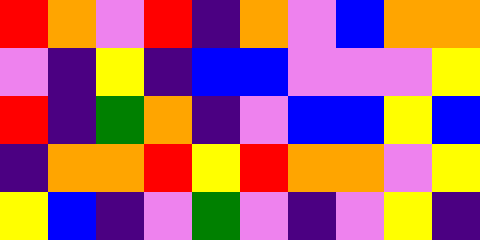[["red", "orange", "violet", "red", "indigo", "orange", "violet", "blue", "orange", "orange"], ["violet", "indigo", "yellow", "indigo", "blue", "blue", "violet", "violet", "violet", "yellow"], ["red", "indigo", "green", "orange", "indigo", "violet", "blue", "blue", "yellow", "blue"], ["indigo", "orange", "orange", "red", "yellow", "red", "orange", "orange", "violet", "yellow"], ["yellow", "blue", "indigo", "violet", "green", "violet", "indigo", "violet", "yellow", "indigo"]]